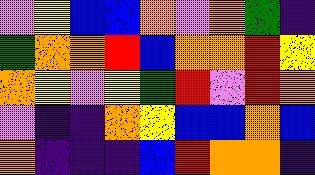[["violet", "yellow", "blue", "blue", "orange", "violet", "orange", "green", "indigo"], ["green", "orange", "orange", "red", "blue", "orange", "orange", "red", "yellow"], ["orange", "yellow", "violet", "yellow", "green", "red", "violet", "red", "orange"], ["violet", "indigo", "indigo", "orange", "yellow", "blue", "blue", "orange", "blue"], ["orange", "indigo", "indigo", "indigo", "blue", "red", "orange", "orange", "indigo"]]